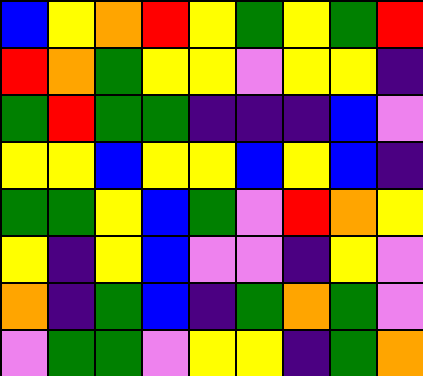[["blue", "yellow", "orange", "red", "yellow", "green", "yellow", "green", "red"], ["red", "orange", "green", "yellow", "yellow", "violet", "yellow", "yellow", "indigo"], ["green", "red", "green", "green", "indigo", "indigo", "indigo", "blue", "violet"], ["yellow", "yellow", "blue", "yellow", "yellow", "blue", "yellow", "blue", "indigo"], ["green", "green", "yellow", "blue", "green", "violet", "red", "orange", "yellow"], ["yellow", "indigo", "yellow", "blue", "violet", "violet", "indigo", "yellow", "violet"], ["orange", "indigo", "green", "blue", "indigo", "green", "orange", "green", "violet"], ["violet", "green", "green", "violet", "yellow", "yellow", "indigo", "green", "orange"]]